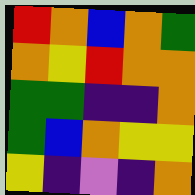[["red", "orange", "blue", "orange", "green"], ["orange", "yellow", "red", "orange", "orange"], ["green", "green", "indigo", "indigo", "orange"], ["green", "blue", "orange", "yellow", "yellow"], ["yellow", "indigo", "violet", "indigo", "orange"]]